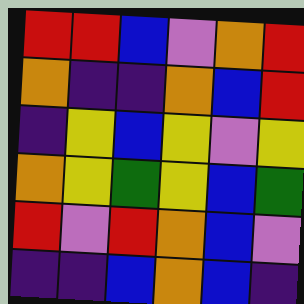[["red", "red", "blue", "violet", "orange", "red"], ["orange", "indigo", "indigo", "orange", "blue", "red"], ["indigo", "yellow", "blue", "yellow", "violet", "yellow"], ["orange", "yellow", "green", "yellow", "blue", "green"], ["red", "violet", "red", "orange", "blue", "violet"], ["indigo", "indigo", "blue", "orange", "blue", "indigo"]]